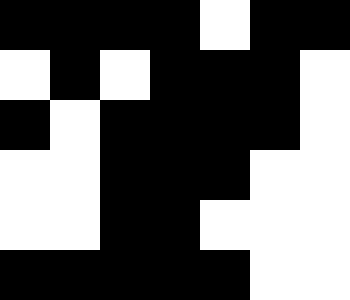[["black", "black", "black", "black", "white", "black", "black"], ["white", "black", "white", "black", "black", "black", "white"], ["black", "white", "black", "black", "black", "black", "white"], ["white", "white", "black", "black", "black", "white", "white"], ["white", "white", "black", "black", "white", "white", "white"], ["black", "black", "black", "black", "black", "white", "white"]]